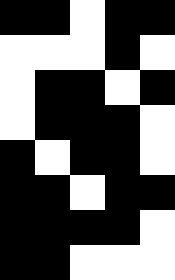[["black", "black", "white", "black", "black"], ["white", "white", "white", "black", "white"], ["white", "black", "black", "white", "black"], ["white", "black", "black", "black", "white"], ["black", "white", "black", "black", "white"], ["black", "black", "white", "black", "black"], ["black", "black", "black", "black", "white"], ["black", "black", "white", "white", "white"]]